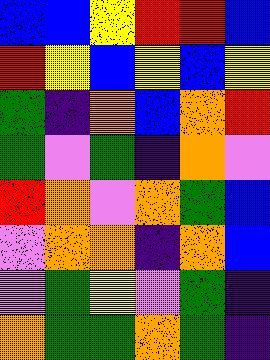[["blue", "blue", "yellow", "red", "red", "blue"], ["red", "yellow", "blue", "yellow", "blue", "yellow"], ["green", "indigo", "orange", "blue", "orange", "red"], ["green", "violet", "green", "indigo", "orange", "violet"], ["red", "orange", "violet", "orange", "green", "blue"], ["violet", "orange", "orange", "indigo", "orange", "blue"], ["violet", "green", "yellow", "violet", "green", "indigo"], ["orange", "green", "green", "orange", "green", "indigo"]]